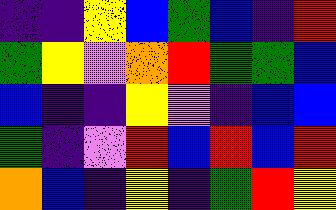[["indigo", "indigo", "yellow", "blue", "green", "blue", "indigo", "red"], ["green", "yellow", "violet", "orange", "red", "green", "green", "blue"], ["blue", "indigo", "indigo", "yellow", "violet", "indigo", "blue", "blue"], ["green", "indigo", "violet", "red", "blue", "red", "blue", "red"], ["orange", "blue", "indigo", "yellow", "indigo", "green", "red", "yellow"]]